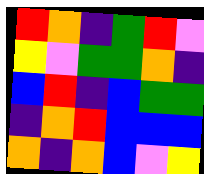[["red", "orange", "indigo", "green", "red", "violet"], ["yellow", "violet", "green", "green", "orange", "indigo"], ["blue", "red", "indigo", "blue", "green", "green"], ["indigo", "orange", "red", "blue", "blue", "blue"], ["orange", "indigo", "orange", "blue", "violet", "yellow"]]